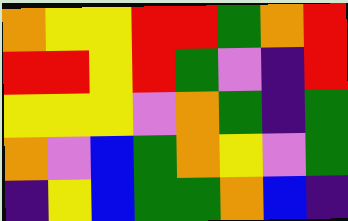[["orange", "yellow", "yellow", "red", "red", "green", "orange", "red"], ["red", "red", "yellow", "red", "green", "violet", "indigo", "red"], ["yellow", "yellow", "yellow", "violet", "orange", "green", "indigo", "green"], ["orange", "violet", "blue", "green", "orange", "yellow", "violet", "green"], ["indigo", "yellow", "blue", "green", "green", "orange", "blue", "indigo"]]